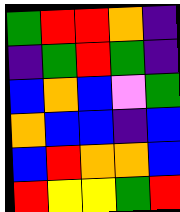[["green", "red", "red", "orange", "indigo"], ["indigo", "green", "red", "green", "indigo"], ["blue", "orange", "blue", "violet", "green"], ["orange", "blue", "blue", "indigo", "blue"], ["blue", "red", "orange", "orange", "blue"], ["red", "yellow", "yellow", "green", "red"]]